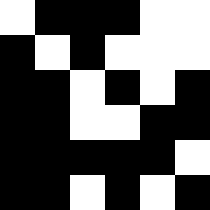[["white", "black", "black", "black", "white", "white"], ["black", "white", "black", "white", "white", "white"], ["black", "black", "white", "black", "white", "black"], ["black", "black", "white", "white", "black", "black"], ["black", "black", "black", "black", "black", "white"], ["black", "black", "white", "black", "white", "black"]]